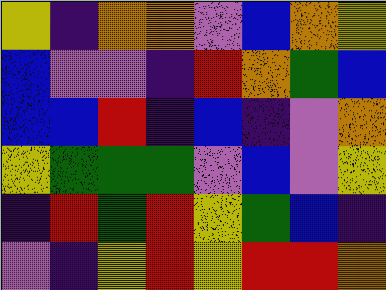[["yellow", "indigo", "orange", "orange", "violet", "blue", "orange", "yellow"], ["blue", "violet", "violet", "indigo", "red", "orange", "green", "blue"], ["blue", "blue", "red", "indigo", "blue", "indigo", "violet", "orange"], ["yellow", "green", "green", "green", "violet", "blue", "violet", "yellow"], ["indigo", "red", "green", "red", "yellow", "green", "blue", "indigo"], ["violet", "indigo", "yellow", "red", "yellow", "red", "red", "orange"]]